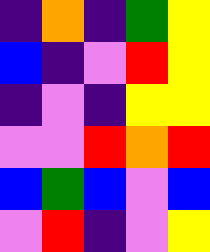[["indigo", "orange", "indigo", "green", "yellow"], ["blue", "indigo", "violet", "red", "yellow"], ["indigo", "violet", "indigo", "yellow", "yellow"], ["violet", "violet", "red", "orange", "red"], ["blue", "green", "blue", "violet", "blue"], ["violet", "red", "indigo", "violet", "yellow"]]